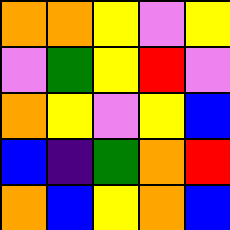[["orange", "orange", "yellow", "violet", "yellow"], ["violet", "green", "yellow", "red", "violet"], ["orange", "yellow", "violet", "yellow", "blue"], ["blue", "indigo", "green", "orange", "red"], ["orange", "blue", "yellow", "orange", "blue"]]